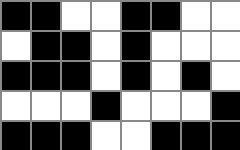[["black", "black", "white", "white", "black", "black", "white", "white"], ["white", "black", "black", "white", "black", "white", "white", "white"], ["black", "black", "black", "white", "black", "white", "black", "white"], ["white", "white", "white", "black", "white", "white", "white", "black"], ["black", "black", "black", "white", "white", "black", "black", "black"]]